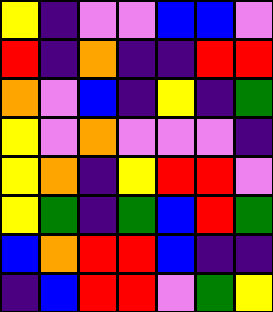[["yellow", "indigo", "violet", "violet", "blue", "blue", "violet"], ["red", "indigo", "orange", "indigo", "indigo", "red", "red"], ["orange", "violet", "blue", "indigo", "yellow", "indigo", "green"], ["yellow", "violet", "orange", "violet", "violet", "violet", "indigo"], ["yellow", "orange", "indigo", "yellow", "red", "red", "violet"], ["yellow", "green", "indigo", "green", "blue", "red", "green"], ["blue", "orange", "red", "red", "blue", "indigo", "indigo"], ["indigo", "blue", "red", "red", "violet", "green", "yellow"]]